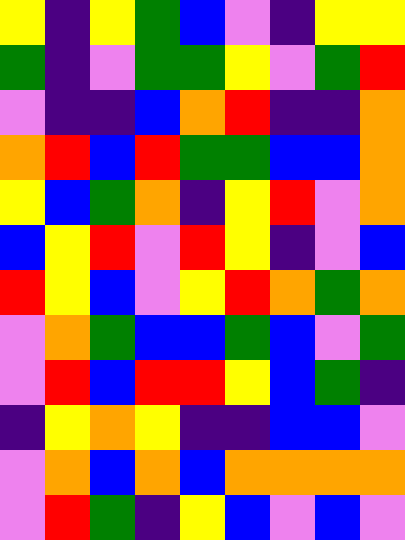[["yellow", "indigo", "yellow", "green", "blue", "violet", "indigo", "yellow", "yellow"], ["green", "indigo", "violet", "green", "green", "yellow", "violet", "green", "red"], ["violet", "indigo", "indigo", "blue", "orange", "red", "indigo", "indigo", "orange"], ["orange", "red", "blue", "red", "green", "green", "blue", "blue", "orange"], ["yellow", "blue", "green", "orange", "indigo", "yellow", "red", "violet", "orange"], ["blue", "yellow", "red", "violet", "red", "yellow", "indigo", "violet", "blue"], ["red", "yellow", "blue", "violet", "yellow", "red", "orange", "green", "orange"], ["violet", "orange", "green", "blue", "blue", "green", "blue", "violet", "green"], ["violet", "red", "blue", "red", "red", "yellow", "blue", "green", "indigo"], ["indigo", "yellow", "orange", "yellow", "indigo", "indigo", "blue", "blue", "violet"], ["violet", "orange", "blue", "orange", "blue", "orange", "orange", "orange", "orange"], ["violet", "red", "green", "indigo", "yellow", "blue", "violet", "blue", "violet"]]